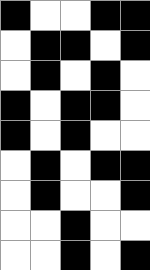[["black", "white", "white", "black", "black"], ["white", "black", "black", "white", "black"], ["white", "black", "white", "black", "white"], ["black", "white", "black", "black", "white"], ["black", "white", "black", "white", "white"], ["white", "black", "white", "black", "black"], ["white", "black", "white", "white", "black"], ["white", "white", "black", "white", "white"], ["white", "white", "black", "white", "black"]]